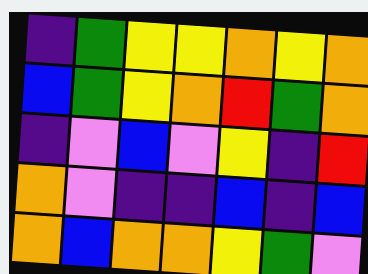[["indigo", "green", "yellow", "yellow", "orange", "yellow", "orange"], ["blue", "green", "yellow", "orange", "red", "green", "orange"], ["indigo", "violet", "blue", "violet", "yellow", "indigo", "red"], ["orange", "violet", "indigo", "indigo", "blue", "indigo", "blue"], ["orange", "blue", "orange", "orange", "yellow", "green", "violet"]]